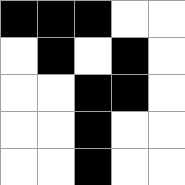[["black", "black", "black", "white", "white"], ["white", "black", "white", "black", "white"], ["white", "white", "black", "black", "white"], ["white", "white", "black", "white", "white"], ["white", "white", "black", "white", "white"]]